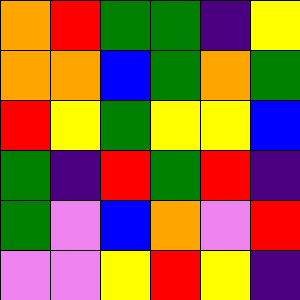[["orange", "red", "green", "green", "indigo", "yellow"], ["orange", "orange", "blue", "green", "orange", "green"], ["red", "yellow", "green", "yellow", "yellow", "blue"], ["green", "indigo", "red", "green", "red", "indigo"], ["green", "violet", "blue", "orange", "violet", "red"], ["violet", "violet", "yellow", "red", "yellow", "indigo"]]